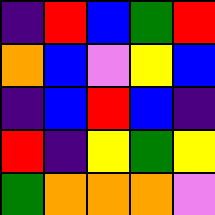[["indigo", "red", "blue", "green", "red"], ["orange", "blue", "violet", "yellow", "blue"], ["indigo", "blue", "red", "blue", "indigo"], ["red", "indigo", "yellow", "green", "yellow"], ["green", "orange", "orange", "orange", "violet"]]